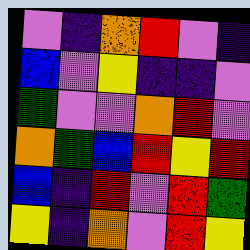[["violet", "indigo", "orange", "red", "violet", "indigo"], ["blue", "violet", "yellow", "indigo", "indigo", "violet"], ["green", "violet", "violet", "orange", "red", "violet"], ["orange", "green", "blue", "red", "yellow", "red"], ["blue", "indigo", "red", "violet", "red", "green"], ["yellow", "indigo", "orange", "violet", "red", "yellow"]]